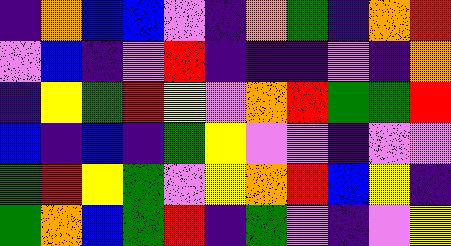[["indigo", "orange", "blue", "blue", "violet", "indigo", "orange", "green", "indigo", "orange", "red"], ["violet", "blue", "indigo", "violet", "red", "indigo", "indigo", "indigo", "violet", "indigo", "orange"], ["indigo", "yellow", "green", "red", "yellow", "violet", "orange", "red", "green", "green", "red"], ["blue", "indigo", "blue", "indigo", "green", "yellow", "violet", "violet", "indigo", "violet", "violet"], ["green", "red", "yellow", "green", "violet", "yellow", "orange", "red", "blue", "yellow", "indigo"], ["green", "orange", "blue", "green", "red", "indigo", "green", "violet", "indigo", "violet", "yellow"]]